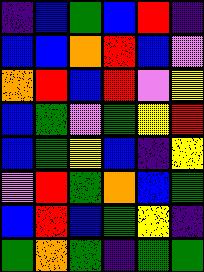[["indigo", "blue", "green", "blue", "red", "indigo"], ["blue", "blue", "orange", "red", "blue", "violet"], ["orange", "red", "blue", "red", "violet", "yellow"], ["blue", "green", "violet", "green", "yellow", "red"], ["blue", "green", "yellow", "blue", "indigo", "yellow"], ["violet", "red", "green", "orange", "blue", "green"], ["blue", "red", "blue", "green", "yellow", "indigo"], ["green", "orange", "green", "indigo", "green", "green"]]